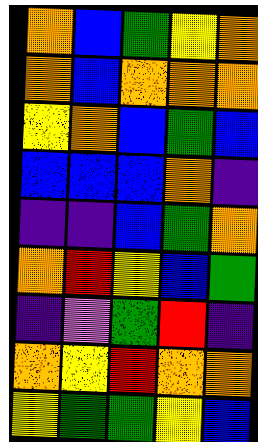[["orange", "blue", "green", "yellow", "orange"], ["orange", "blue", "orange", "orange", "orange"], ["yellow", "orange", "blue", "green", "blue"], ["blue", "blue", "blue", "orange", "indigo"], ["indigo", "indigo", "blue", "green", "orange"], ["orange", "red", "yellow", "blue", "green"], ["indigo", "violet", "green", "red", "indigo"], ["orange", "yellow", "red", "orange", "orange"], ["yellow", "green", "green", "yellow", "blue"]]